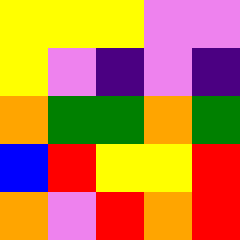[["yellow", "yellow", "yellow", "violet", "violet"], ["yellow", "violet", "indigo", "violet", "indigo"], ["orange", "green", "green", "orange", "green"], ["blue", "red", "yellow", "yellow", "red"], ["orange", "violet", "red", "orange", "red"]]